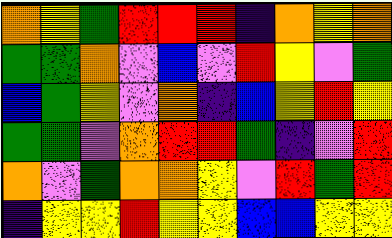[["orange", "yellow", "green", "red", "red", "red", "indigo", "orange", "yellow", "orange"], ["green", "green", "orange", "violet", "blue", "violet", "red", "yellow", "violet", "green"], ["blue", "green", "yellow", "violet", "orange", "indigo", "blue", "yellow", "red", "yellow"], ["green", "green", "violet", "orange", "red", "red", "green", "indigo", "violet", "red"], ["orange", "violet", "green", "orange", "orange", "yellow", "violet", "red", "green", "red"], ["indigo", "yellow", "yellow", "red", "yellow", "yellow", "blue", "blue", "yellow", "yellow"]]